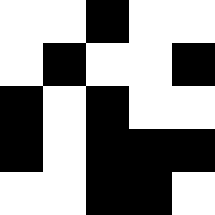[["white", "white", "black", "white", "white"], ["white", "black", "white", "white", "black"], ["black", "white", "black", "white", "white"], ["black", "white", "black", "black", "black"], ["white", "white", "black", "black", "white"]]